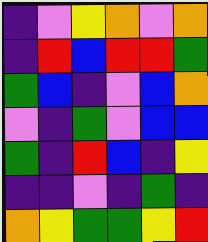[["indigo", "violet", "yellow", "orange", "violet", "orange"], ["indigo", "red", "blue", "red", "red", "green"], ["green", "blue", "indigo", "violet", "blue", "orange"], ["violet", "indigo", "green", "violet", "blue", "blue"], ["green", "indigo", "red", "blue", "indigo", "yellow"], ["indigo", "indigo", "violet", "indigo", "green", "indigo"], ["orange", "yellow", "green", "green", "yellow", "red"]]